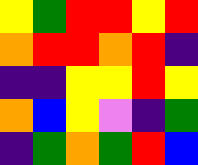[["yellow", "green", "red", "red", "yellow", "red"], ["orange", "red", "red", "orange", "red", "indigo"], ["indigo", "indigo", "yellow", "yellow", "red", "yellow"], ["orange", "blue", "yellow", "violet", "indigo", "green"], ["indigo", "green", "orange", "green", "red", "blue"]]